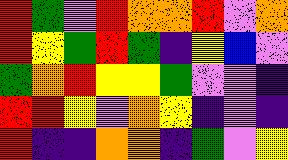[["red", "green", "violet", "red", "orange", "orange", "red", "violet", "orange"], ["red", "yellow", "green", "red", "green", "indigo", "yellow", "blue", "violet"], ["green", "orange", "red", "yellow", "yellow", "green", "violet", "violet", "indigo"], ["red", "red", "yellow", "violet", "orange", "yellow", "indigo", "violet", "indigo"], ["red", "indigo", "indigo", "orange", "orange", "indigo", "green", "violet", "yellow"]]